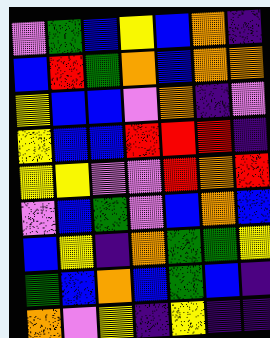[["violet", "green", "blue", "yellow", "blue", "orange", "indigo"], ["blue", "red", "green", "orange", "blue", "orange", "orange"], ["yellow", "blue", "blue", "violet", "orange", "indigo", "violet"], ["yellow", "blue", "blue", "red", "red", "red", "indigo"], ["yellow", "yellow", "violet", "violet", "red", "orange", "red"], ["violet", "blue", "green", "violet", "blue", "orange", "blue"], ["blue", "yellow", "indigo", "orange", "green", "green", "yellow"], ["green", "blue", "orange", "blue", "green", "blue", "indigo"], ["orange", "violet", "yellow", "indigo", "yellow", "indigo", "indigo"]]